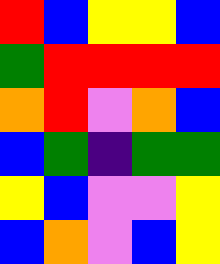[["red", "blue", "yellow", "yellow", "blue"], ["green", "red", "red", "red", "red"], ["orange", "red", "violet", "orange", "blue"], ["blue", "green", "indigo", "green", "green"], ["yellow", "blue", "violet", "violet", "yellow"], ["blue", "orange", "violet", "blue", "yellow"]]